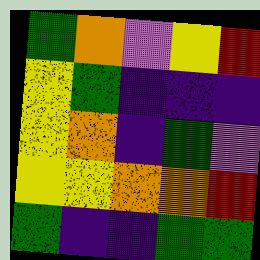[["green", "orange", "violet", "yellow", "red"], ["yellow", "green", "indigo", "indigo", "indigo"], ["yellow", "orange", "indigo", "green", "violet"], ["yellow", "yellow", "orange", "orange", "red"], ["green", "indigo", "indigo", "green", "green"]]